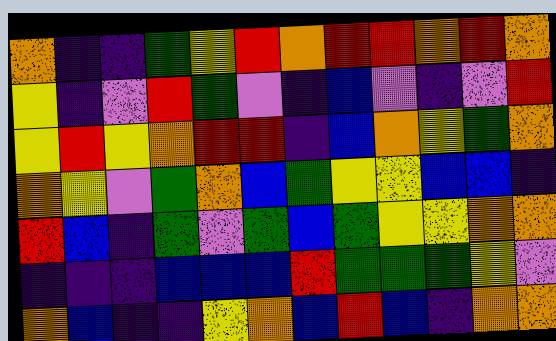[["orange", "indigo", "indigo", "green", "yellow", "red", "orange", "red", "red", "orange", "red", "orange"], ["yellow", "indigo", "violet", "red", "green", "violet", "indigo", "blue", "violet", "indigo", "violet", "red"], ["yellow", "red", "yellow", "orange", "red", "red", "indigo", "blue", "orange", "yellow", "green", "orange"], ["orange", "yellow", "violet", "green", "orange", "blue", "green", "yellow", "yellow", "blue", "blue", "indigo"], ["red", "blue", "indigo", "green", "violet", "green", "blue", "green", "yellow", "yellow", "orange", "orange"], ["indigo", "indigo", "indigo", "blue", "blue", "blue", "red", "green", "green", "green", "yellow", "violet"], ["orange", "blue", "indigo", "indigo", "yellow", "orange", "blue", "red", "blue", "indigo", "orange", "orange"]]